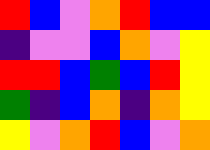[["red", "blue", "violet", "orange", "red", "blue", "blue"], ["indigo", "violet", "violet", "blue", "orange", "violet", "yellow"], ["red", "red", "blue", "green", "blue", "red", "yellow"], ["green", "indigo", "blue", "orange", "indigo", "orange", "yellow"], ["yellow", "violet", "orange", "red", "blue", "violet", "orange"]]